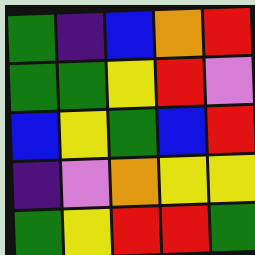[["green", "indigo", "blue", "orange", "red"], ["green", "green", "yellow", "red", "violet"], ["blue", "yellow", "green", "blue", "red"], ["indigo", "violet", "orange", "yellow", "yellow"], ["green", "yellow", "red", "red", "green"]]